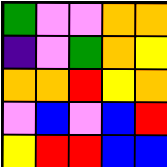[["green", "violet", "violet", "orange", "orange"], ["indigo", "violet", "green", "orange", "yellow"], ["orange", "orange", "red", "yellow", "orange"], ["violet", "blue", "violet", "blue", "red"], ["yellow", "red", "red", "blue", "blue"]]